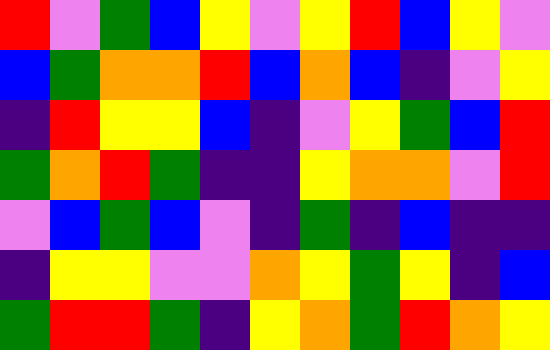[["red", "violet", "green", "blue", "yellow", "violet", "yellow", "red", "blue", "yellow", "violet"], ["blue", "green", "orange", "orange", "red", "blue", "orange", "blue", "indigo", "violet", "yellow"], ["indigo", "red", "yellow", "yellow", "blue", "indigo", "violet", "yellow", "green", "blue", "red"], ["green", "orange", "red", "green", "indigo", "indigo", "yellow", "orange", "orange", "violet", "red"], ["violet", "blue", "green", "blue", "violet", "indigo", "green", "indigo", "blue", "indigo", "indigo"], ["indigo", "yellow", "yellow", "violet", "violet", "orange", "yellow", "green", "yellow", "indigo", "blue"], ["green", "red", "red", "green", "indigo", "yellow", "orange", "green", "red", "orange", "yellow"]]